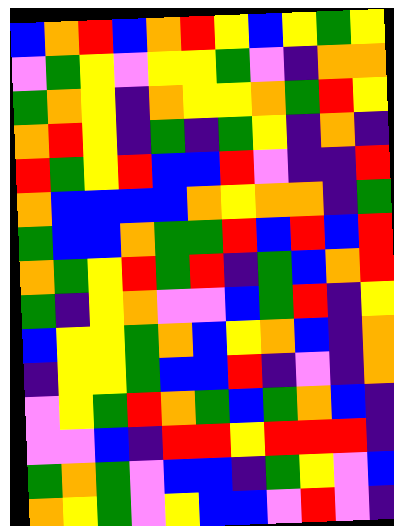[["blue", "orange", "red", "blue", "orange", "red", "yellow", "blue", "yellow", "green", "yellow"], ["violet", "green", "yellow", "violet", "yellow", "yellow", "green", "violet", "indigo", "orange", "orange"], ["green", "orange", "yellow", "indigo", "orange", "yellow", "yellow", "orange", "green", "red", "yellow"], ["orange", "red", "yellow", "indigo", "green", "indigo", "green", "yellow", "indigo", "orange", "indigo"], ["red", "green", "yellow", "red", "blue", "blue", "red", "violet", "indigo", "indigo", "red"], ["orange", "blue", "blue", "blue", "blue", "orange", "yellow", "orange", "orange", "indigo", "green"], ["green", "blue", "blue", "orange", "green", "green", "red", "blue", "red", "blue", "red"], ["orange", "green", "yellow", "red", "green", "red", "indigo", "green", "blue", "orange", "red"], ["green", "indigo", "yellow", "orange", "violet", "violet", "blue", "green", "red", "indigo", "yellow"], ["blue", "yellow", "yellow", "green", "orange", "blue", "yellow", "orange", "blue", "indigo", "orange"], ["indigo", "yellow", "yellow", "green", "blue", "blue", "red", "indigo", "violet", "indigo", "orange"], ["violet", "yellow", "green", "red", "orange", "green", "blue", "green", "orange", "blue", "indigo"], ["violet", "violet", "blue", "indigo", "red", "red", "yellow", "red", "red", "red", "indigo"], ["green", "orange", "green", "violet", "blue", "blue", "indigo", "green", "yellow", "violet", "blue"], ["orange", "yellow", "green", "violet", "yellow", "blue", "blue", "violet", "red", "violet", "indigo"]]